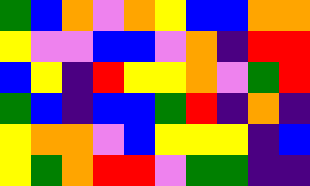[["green", "blue", "orange", "violet", "orange", "yellow", "blue", "blue", "orange", "orange"], ["yellow", "violet", "violet", "blue", "blue", "violet", "orange", "indigo", "red", "red"], ["blue", "yellow", "indigo", "red", "yellow", "yellow", "orange", "violet", "green", "red"], ["green", "blue", "indigo", "blue", "blue", "green", "red", "indigo", "orange", "indigo"], ["yellow", "orange", "orange", "violet", "blue", "yellow", "yellow", "yellow", "indigo", "blue"], ["yellow", "green", "orange", "red", "red", "violet", "green", "green", "indigo", "indigo"]]